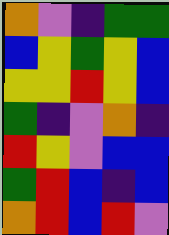[["orange", "violet", "indigo", "green", "green"], ["blue", "yellow", "green", "yellow", "blue"], ["yellow", "yellow", "red", "yellow", "blue"], ["green", "indigo", "violet", "orange", "indigo"], ["red", "yellow", "violet", "blue", "blue"], ["green", "red", "blue", "indigo", "blue"], ["orange", "red", "blue", "red", "violet"]]